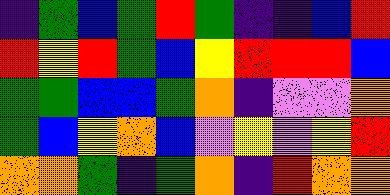[["indigo", "green", "blue", "green", "red", "green", "indigo", "indigo", "blue", "red"], ["red", "yellow", "red", "green", "blue", "yellow", "red", "red", "red", "blue"], ["green", "green", "blue", "blue", "green", "orange", "indigo", "violet", "violet", "orange"], ["green", "blue", "yellow", "orange", "blue", "violet", "yellow", "violet", "yellow", "red"], ["orange", "orange", "green", "indigo", "green", "orange", "indigo", "red", "orange", "orange"]]